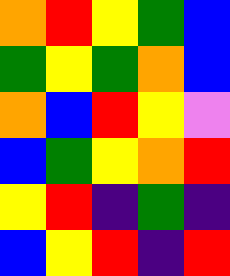[["orange", "red", "yellow", "green", "blue"], ["green", "yellow", "green", "orange", "blue"], ["orange", "blue", "red", "yellow", "violet"], ["blue", "green", "yellow", "orange", "red"], ["yellow", "red", "indigo", "green", "indigo"], ["blue", "yellow", "red", "indigo", "red"]]